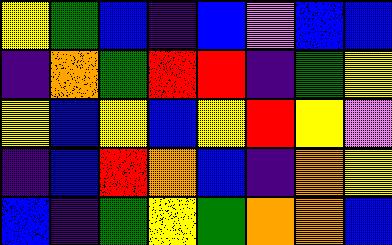[["yellow", "green", "blue", "indigo", "blue", "violet", "blue", "blue"], ["indigo", "orange", "green", "red", "red", "indigo", "green", "yellow"], ["yellow", "blue", "yellow", "blue", "yellow", "red", "yellow", "violet"], ["indigo", "blue", "red", "orange", "blue", "indigo", "orange", "yellow"], ["blue", "indigo", "green", "yellow", "green", "orange", "orange", "blue"]]